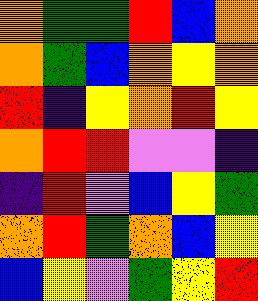[["orange", "green", "green", "red", "blue", "orange"], ["orange", "green", "blue", "orange", "yellow", "orange"], ["red", "indigo", "yellow", "orange", "red", "yellow"], ["orange", "red", "red", "violet", "violet", "indigo"], ["indigo", "red", "violet", "blue", "yellow", "green"], ["orange", "red", "green", "orange", "blue", "yellow"], ["blue", "yellow", "violet", "green", "yellow", "red"]]